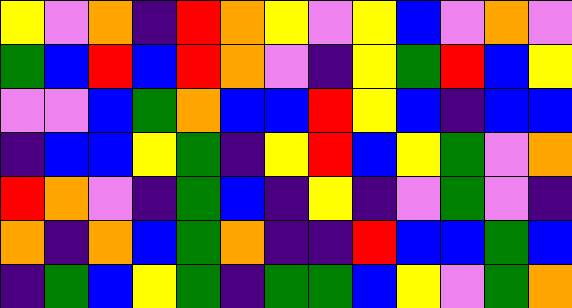[["yellow", "violet", "orange", "indigo", "red", "orange", "yellow", "violet", "yellow", "blue", "violet", "orange", "violet"], ["green", "blue", "red", "blue", "red", "orange", "violet", "indigo", "yellow", "green", "red", "blue", "yellow"], ["violet", "violet", "blue", "green", "orange", "blue", "blue", "red", "yellow", "blue", "indigo", "blue", "blue"], ["indigo", "blue", "blue", "yellow", "green", "indigo", "yellow", "red", "blue", "yellow", "green", "violet", "orange"], ["red", "orange", "violet", "indigo", "green", "blue", "indigo", "yellow", "indigo", "violet", "green", "violet", "indigo"], ["orange", "indigo", "orange", "blue", "green", "orange", "indigo", "indigo", "red", "blue", "blue", "green", "blue"], ["indigo", "green", "blue", "yellow", "green", "indigo", "green", "green", "blue", "yellow", "violet", "green", "orange"]]